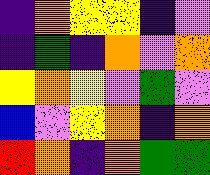[["indigo", "orange", "yellow", "yellow", "indigo", "violet"], ["indigo", "green", "indigo", "orange", "violet", "orange"], ["yellow", "orange", "yellow", "violet", "green", "violet"], ["blue", "violet", "yellow", "orange", "indigo", "orange"], ["red", "orange", "indigo", "orange", "green", "green"]]